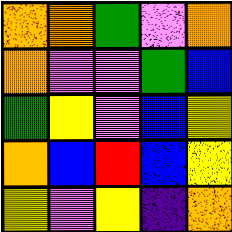[["orange", "orange", "green", "violet", "orange"], ["orange", "violet", "violet", "green", "blue"], ["green", "yellow", "violet", "blue", "yellow"], ["orange", "blue", "red", "blue", "yellow"], ["yellow", "violet", "yellow", "indigo", "orange"]]